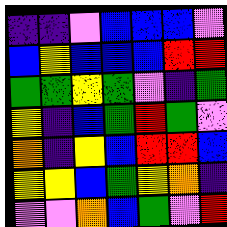[["indigo", "indigo", "violet", "blue", "blue", "blue", "violet"], ["blue", "yellow", "blue", "blue", "blue", "red", "red"], ["green", "green", "yellow", "green", "violet", "indigo", "green"], ["yellow", "indigo", "blue", "green", "red", "green", "violet"], ["orange", "indigo", "yellow", "blue", "red", "red", "blue"], ["yellow", "yellow", "blue", "green", "yellow", "orange", "indigo"], ["violet", "violet", "orange", "blue", "green", "violet", "red"]]